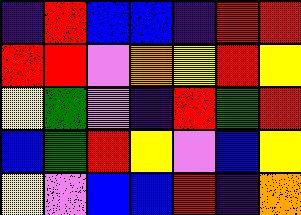[["indigo", "red", "blue", "blue", "indigo", "red", "red"], ["red", "red", "violet", "orange", "yellow", "red", "yellow"], ["yellow", "green", "violet", "indigo", "red", "green", "red"], ["blue", "green", "red", "yellow", "violet", "blue", "yellow"], ["yellow", "violet", "blue", "blue", "red", "indigo", "orange"]]